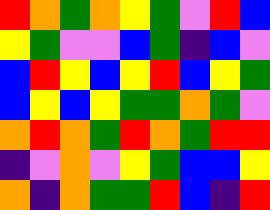[["red", "orange", "green", "orange", "yellow", "green", "violet", "red", "blue"], ["yellow", "green", "violet", "violet", "blue", "green", "indigo", "blue", "violet"], ["blue", "red", "yellow", "blue", "yellow", "red", "blue", "yellow", "green"], ["blue", "yellow", "blue", "yellow", "green", "green", "orange", "green", "violet"], ["orange", "red", "orange", "green", "red", "orange", "green", "red", "red"], ["indigo", "violet", "orange", "violet", "yellow", "green", "blue", "blue", "yellow"], ["orange", "indigo", "orange", "green", "green", "red", "blue", "indigo", "red"]]